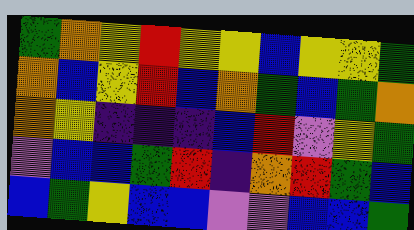[["green", "orange", "yellow", "red", "yellow", "yellow", "blue", "yellow", "yellow", "green"], ["orange", "blue", "yellow", "red", "blue", "orange", "green", "blue", "green", "orange"], ["orange", "yellow", "indigo", "indigo", "indigo", "blue", "red", "violet", "yellow", "green"], ["violet", "blue", "blue", "green", "red", "indigo", "orange", "red", "green", "blue"], ["blue", "green", "yellow", "blue", "blue", "violet", "violet", "blue", "blue", "green"]]